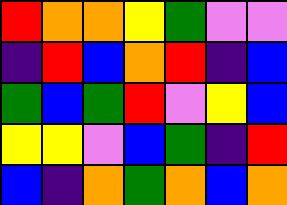[["red", "orange", "orange", "yellow", "green", "violet", "violet"], ["indigo", "red", "blue", "orange", "red", "indigo", "blue"], ["green", "blue", "green", "red", "violet", "yellow", "blue"], ["yellow", "yellow", "violet", "blue", "green", "indigo", "red"], ["blue", "indigo", "orange", "green", "orange", "blue", "orange"]]